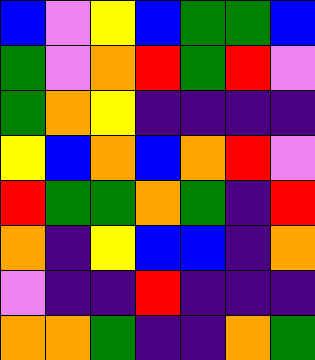[["blue", "violet", "yellow", "blue", "green", "green", "blue"], ["green", "violet", "orange", "red", "green", "red", "violet"], ["green", "orange", "yellow", "indigo", "indigo", "indigo", "indigo"], ["yellow", "blue", "orange", "blue", "orange", "red", "violet"], ["red", "green", "green", "orange", "green", "indigo", "red"], ["orange", "indigo", "yellow", "blue", "blue", "indigo", "orange"], ["violet", "indigo", "indigo", "red", "indigo", "indigo", "indigo"], ["orange", "orange", "green", "indigo", "indigo", "orange", "green"]]